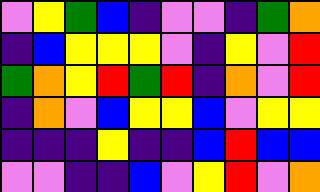[["violet", "yellow", "green", "blue", "indigo", "violet", "violet", "indigo", "green", "orange"], ["indigo", "blue", "yellow", "yellow", "yellow", "violet", "indigo", "yellow", "violet", "red"], ["green", "orange", "yellow", "red", "green", "red", "indigo", "orange", "violet", "red"], ["indigo", "orange", "violet", "blue", "yellow", "yellow", "blue", "violet", "yellow", "yellow"], ["indigo", "indigo", "indigo", "yellow", "indigo", "indigo", "blue", "red", "blue", "blue"], ["violet", "violet", "indigo", "indigo", "blue", "violet", "yellow", "red", "violet", "orange"]]